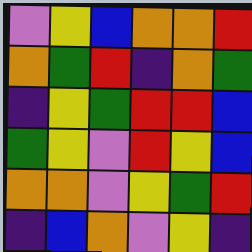[["violet", "yellow", "blue", "orange", "orange", "red"], ["orange", "green", "red", "indigo", "orange", "green"], ["indigo", "yellow", "green", "red", "red", "blue"], ["green", "yellow", "violet", "red", "yellow", "blue"], ["orange", "orange", "violet", "yellow", "green", "red"], ["indigo", "blue", "orange", "violet", "yellow", "indigo"]]